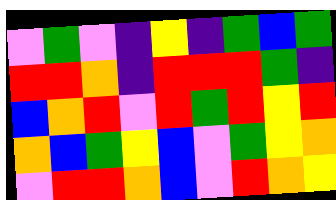[["violet", "green", "violet", "indigo", "yellow", "indigo", "green", "blue", "green"], ["red", "red", "orange", "indigo", "red", "red", "red", "green", "indigo"], ["blue", "orange", "red", "violet", "red", "green", "red", "yellow", "red"], ["orange", "blue", "green", "yellow", "blue", "violet", "green", "yellow", "orange"], ["violet", "red", "red", "orange", "blue", "violet", "red", "orange", "yellow"]]